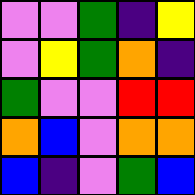[["violet", "violet", "green", "indigo", "yellow"], ["violet", "yellow", "green", "orange", "indigo"], ["green", "violet", "violet", "red", "red"], ["orange", "blue", "violet", "orange", "orange"], ["blue", "indigo", "violet", "green", "blue"]]